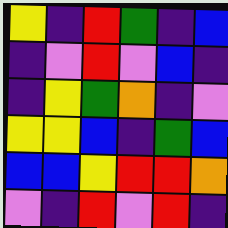[["yellow", "indigo", "red", "green", "indigo", "blue"], ["indigo", "violet", "red", "violet", "blue", "indigo"], ["indigo", "yellow", "green", "orange", "indigo", "violet"], ["yellow", "yellow", "blue", "indigo", "green", "blue"], ["blue", "blue", "yellow", "red", "red", "orange"], ["violet", "indigo", "red", "violet", "red", "indigo"]]